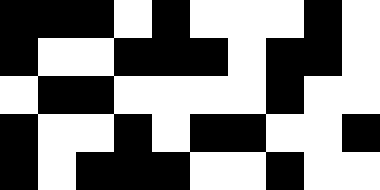[["black", "black", "black", "white", "black", "white", "white", "white", "black", "white"], ["black", "white", "white", "black", "black", "black", "white", "black", "black", "white"], ["white", "black", "black", "white", "white", "white", "white", "black", "white", "white"], ["black", "white", "white", "black", "white", "black", "black", "white", "white", "black"], ["black", "white", "black", "black", "black", "white", "white", "black", "white", "white"]]